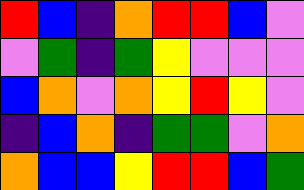[["red", "blue", "indigo", "orange", "red", "red", "blue", "violet"], ["violet", "green", "indigo", "green", "yellow", "violet", "violet", "violet"], ["blue", "orange", "violet", "orange", "yellow", "red", "yellow", "violet"], ["indigo", "blue", "orange", "indigo", "green", "green", "violet", "orange"], ["orange", "blue", "blue", "yellow", "red", "red", "blue", "green"]]